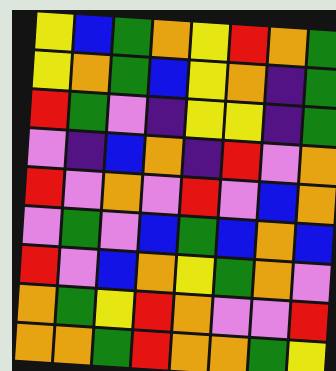[["yellow", "blue", "green", "orange", "yellow", "red", "orange", "green"], ["yellow", "orange", "green", "blue", "yellow", "orange", "indigo", "green"], ["red", "green", "violet", "indigo", "yellow", "yellow", "indigo", "green"], ["violet", "indigo", "blue", "orange", "indigo", "red", "violet", "orange"], ["red", "violet", "orange", "violet", "red", "violet", "blue", "orange"], ["violet", "green", "violet", "blue", "green", "blue", "orange", "blue"], ["red", "violet", "blue", "orange", "yellow", "green", "orange", "violet"], ["orange", "green", "yellow", "red", "orange", "violet", "violet", "red"], ["orange", "orange", "green", "red", "orange", "orange", "green", "yellow"]]